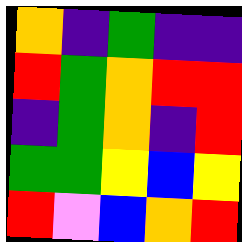[["orange", "indigo", "green", "indigo", "indigo"], ["red", "green", "orange", "red", "red"], ["indigo", "green", "orange", "indigo", "red"], ["green", "green", "yellow", "blue", "yellow"], ["red", "violet", "blue", "orange", "red"]]